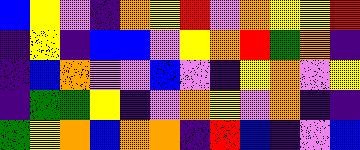[["blue", "yellow", "violet", "indigo", "orange", "yellow", "red", "violet", "orange", "yellow", "yellow", "red"], ["indigo", "yellow", "indigo", "blue", "blue", "violet", "yellow", "orange", "red", "green", "orange", "indigo"], ["indigo", "blue", "orange", "violet", "violet", "blue", "violet", "indigo", "yellow", "orange", "violet", "yellow"], ["indigo", "green", "green", "yellow", "indigo", "violet", "orange", "yellow", "violet", "orange", "indigo", "indigo"], ["green", "yellow", "orange", "blue", "orange", "orange", "indigo", "red", "blue", "indigo", "violet", "blue"]]